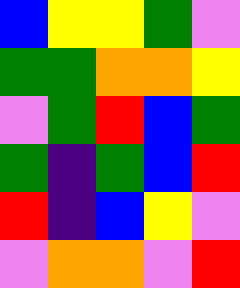[["blue", "yellow", "yellow", "green", "violet"], ["green", "green", "orange", "orange", "yellow"], ["violet", "green", "red", "blue", "green"], ["green", "indigo", "green", "blue", "red"], ["red", "indigo", "blue", "yellow", "violet"], ["violet", "orange", "orange", "violet", "red"]]